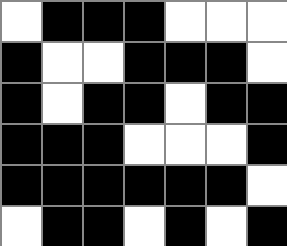[["white", "black", "black", "black", "white", "white", "white"], ["black", "white", "white", "black", "black", "black", "white"], ["black", "white", "black", "black", "white", "black", "black"], ["black", "black", "black", "white", "white", "white", "black"], ["black", "black", "black", "black", "black", "black", "white"], ["white", "black", "black", "white", "black", "white", "black"]]